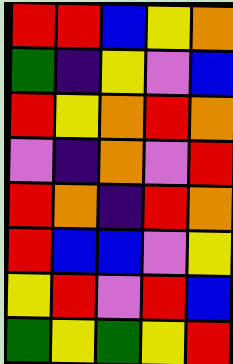[["red", "red", "blue", "yellow", "orange"], ["green", "indigo", "yellow", "violet", "blue"], ["red", "yellow", "orange", "red", "orange"], ["violet", "indigo", "orange", "violet", "red"], ["red", "orange", "indigo", "red", "orange"], ["red", "blue", "blue", "violet", "yellow"], ["yellow", "red", "violet", "red", "blue"], ["green", "yellow", "green", "yellow", "red"]]